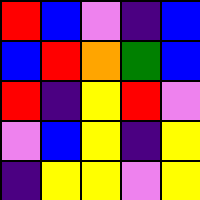[["red", "blue", "violet", "indigo", "blue"], ["blue", "red", "orange", "green", "blue"], ["red", "indigo", "yellow", "red", "violet"], ["violet", "blue", "yellow", "indigo", "yellow"], ["indigo", "yellow", "yellow", "violet", "yellow"]]